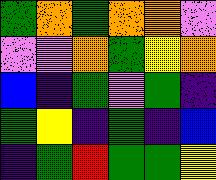[["green", "orange", "green", "orange", "orange", "violet"], ["violet", "violet", "orange", "green", "yellow", "orange"], ["blue", "indigo", "green", "violet", "green", "indigo"], ["green", "yellow", "indigo", "green", "indigo", "blue"], ["indigo", "green", "red", "green", "green", "yellow"]]